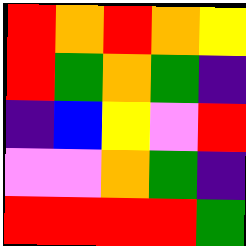[["red", "orange", "red", "orange", "yellow"], ["red", "green", "orange", "green", "indigo"], ["indigo", "blue", "yellow", "violet", "red"], ["violet", "violet", "orange", "green", "indigo"], ["red", "red", "red", "red", "green"]]